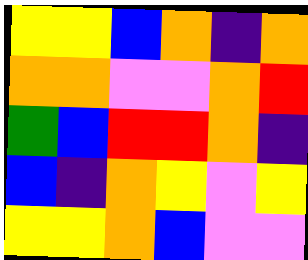[["yellow", "yellow", "blue", "orange", "indigo", "orange"], ["orange", "orange", "violet", "violet", "orange", "red"], ["green", "blue", "red", "red", "orange", "indigo"], ["blue", "indigo", "orange", "yellow", "violet", "yellow"], ["yellow", "yellow", "orange", "blue", "violet", "violet"]]